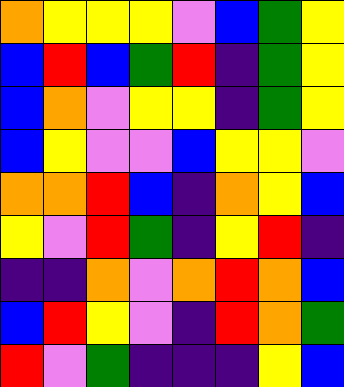[["orange", "yellow", "yellow", "yellow", "violet", "blue", "green", "yellow"], ["blue", "red", "blue", "green", "red", "indigo", "green", "yellow"], ["blue", "orange", "violet", "yellow", "yellow", "indigo", "green", "yellow"], ["blue", "yellow", "violet", "violet", "blue", "yellow", "yellow", "violet"], ["orange", "orange", "red", "blue", "indigo", "orange", "yellow", "blue"], ["yellow", "violet", "red", "green", "indigo", "yellow", "red", "indigo"], ["indigo", "indigo", "orange", "violet", "orange", "red", "orange", "blue"], ["blue", "red", "yellow", "violet", "indigo", "red", "orange", "green"], ["red", "violet", "green", "indigo", "indigo", "indigo", "yellow", "blue"]]